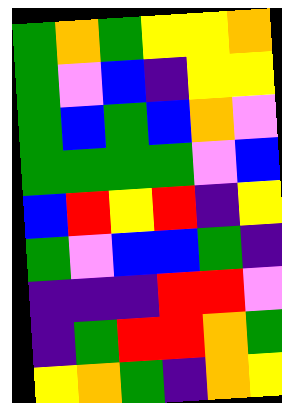[["green", "orange", "green", "yellow", "yellow", "orange"], ["green", "violet", "blue", "indigo", "yellow", "yellow"], ["green", "blue", "green", "blue", "orange", "violet"], ["green", "green", "green", "green", "violet", "blue"], ["blue", "red", "yellow", "red", "indigo", "yellow"], ["green", "violet", "blue", "blue", "green", "indigo"], ["indigo", "indigo", "indigo", "red", "red", "violet"], ["indigo", "green", "red", "red", "orange", "green"], ["yellow", "orange", "green", "indigo", "orange", "yellow"]]